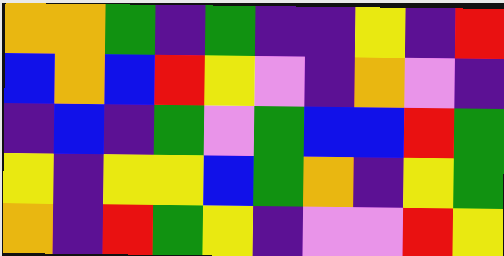[["orange", "orange", "green", "indigo", "green", "indigo", "indigo", "yellow", "indigo", "red"], ["blue", "orange", "blue", "red", "yellow", "violet", "indigo", "orange", "violet", "indigo"], ["indigo", "blue", "indigo", "green", "violet", "green", "blue", "blue", "red", "green"], ["yellow", "indigo", "yellow", "yellow", "blue", "green", "orange", "indigo", "yellow", "green"], ["orange", "indigo", "red", "green", "yellow", "indigo", "violet", "violet", "red", "yellow"]]